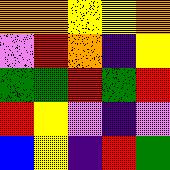[["orange", "orange", "yellow", "yellow", "orange"], ["violet", "red", "orange", "indigo", "yellow"], ["green", "green", "red", "green", "red"], ["red", "yellow", "violet", "indigo", "violet"], ["blue", "yellow", "indigo", "red", "green"]]